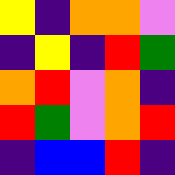[["yellow", "indigo", "orange", "orange", "violet"], ["indigo", "yellow", "indigo", "red", "green"], ["orange", "red", "violet", "orange", "indigo"], ["red", "green", "violet", "orange", "red"], ["indigo", "blue", "blue", "red", "indigo"]]